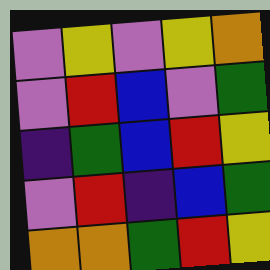[["violet", "yellow", "violet", "yellow", "orange"], ["violet", "red", "blue", "violet", "green"], ["indigo", "green", "blue", "red", "yellow"], ["violet", "red", "indigo", "blue", "green"], ["orange", "orange", "green", "red", "yellow"]]